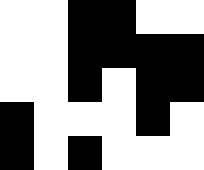[["white", "white", "black", "black", "white", "white"], ["white", "white", "black", "black", "black", "black"], ["white", "white", "black", "white", "black", "black"], ["black", "white", "white", "white", "black", "white"], ["black", "white", "black", "white", "white", "white"]]